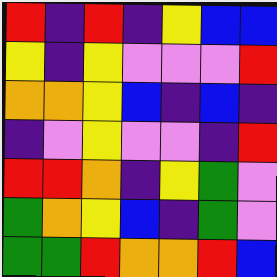[["red", "indigo", "red", "indigo", "yellow", "blue", "blue"], ["yellow", "indigo", "yellow", "violet", "violet", "violet", "red"], ["orange", "orange", "yellow", "blue", "indigo", "blue", "indigo"], ["indigo", "violet", "yellow", "violet", "violet", "indigo", "red"], ["red", "red", "orange", "indigo", "yellow", "green", "violet"], ["green", "orange", "yellow", "blue", "indigo", "green", "violet"], ["green", "green", "red", "orange", "orange", "red", "blue"]]